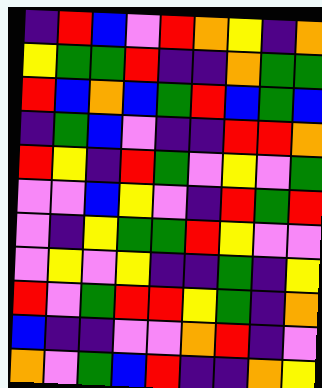[["indigo", "red", "blue", "violet", "red", "orange", "yellow", "indigo", "orange"], ["yellow", "green", "green", "red", "indigo", "indigo", "orange", "green", "green"], ["red", "blue", "orange", "blue", "green", "red", "blue", "green", "blue"], ["indigo", "green", "blue", "violet", "indigo", "indigo", "red", "red", "orange"], ["red", "yellow", "indigo", "red", "green", "violet", "yellow", "violet", "green"], ["violet", "violet", "blue", "yellow", "violet", "indigo", "red", "green", "red"], ["violet", "indigo", "yellow", "green", "green", "red", "yellow", "violet", "violet"], ["violet", "yellow", "violet", "yellow", "indigo", "indigo", "green", "indigo", "yellow"], ["red", "violet", "green", "red", "red", "yellow", "green", "indigo", "orange"], ["blue", "indigo", "indigo", "violet", "violet", "orange", "red", "indigo", "violet"], ["orange", "violet", "green", "blue", "red", "indigo", "indigo", "orange", "yellow"]]